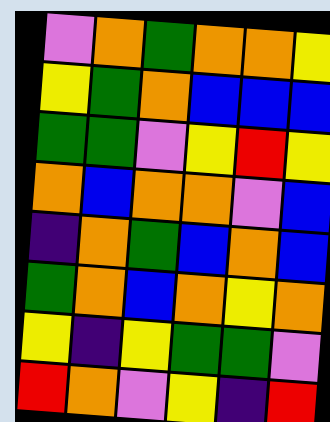[["violet", "orange", "green", "orange", "orange", "yellow"], ["yellow", "green", "orange", "blue", "blue", "blue"], ["green", "green", "violet", "yellow", "red", "yellow"], ["orange", "blue", "orange", "orange", "violet", "blue"], ["indigo", "orange", "green", "blue", "orange", "blue"], ["green", "orange", "blue", "orange", "yellow", "orange"], ["yellow", "indigo", "yellow", "green", "green", "violet"], ["red", "orange", "violet", "yellow", "indigo", "red"]]